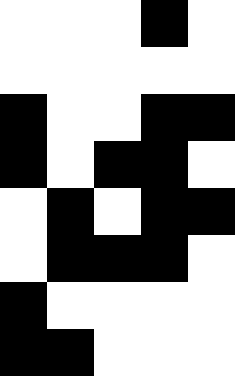[["white", "white", "white", "black", "white"], ["white", "white", "white", "white", "white"], ["black", "white", "white", "black", "black"], ["black", "white", "black", "black", "white"], ["white", "black", "white", "black", "black"], ["white", "black", "black", "black", "white"], ["black", "white", "white", "white", "white"], ["black", "black", "white", "white", "white"]]